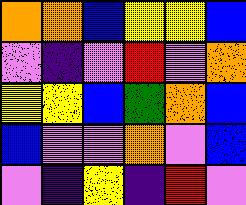[["orange", "orange", "blue", "yellow", "yellow", "blue"], ["violet", "indigo", "violet", "red", "violet", "orange"], ["yellow", "yellow", "blue", "green", "orange", "blue"], ["blue", "violet", "violet", "orange", "violet", "blue"], ["violet", "indigo", "yellow", "indigo", "red", "violet"]]